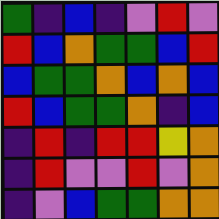[["green", "indigo", "blue", "indigo", "violet", "red", "violet"], ["red", "blue", "orange", "green", "green", "blue", "red"], ["blue", "green", "green", "orange", "blue", "orange", "blue"], ["red", "blue", "green", "green", "orange", "indigo", "blue"], ["indigo", "red", "indigo", "red", "red", "yellow", "orange"], ["indigo", "red", "violet", "violet", "red", "violet", "orange"], ["indigo", "violet", "blue", "green", "green", "orange", "orange"]]